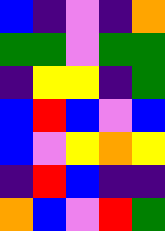[["blue", "indigo", "violet", "indigo", "orange"], ["green", "green", "violet", "green", "green"], ["indigo", "yellow", "yellow", "indigo", "green"], ["blue", "red", "blue", "violet", "blue"], ["blue", "violet", "yellow", "orange", "yellow"], ["indigo", "red", "blue", "indigo", "indigo"], ["orange", "blue", "violet", "red", "green"]]